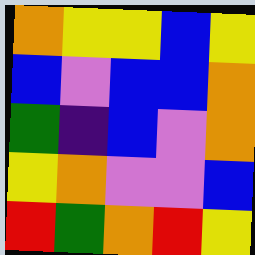[["orange", "yellow", "yellow", "blue", "yellow"], ["blue", "violet", "blue", "blue", "orange"], ["green", "indigo", "blue", "violet", "orange"], ["yellow", "orange", "violet", "violet", "blue"], ["red", "green", "orange", "red", "yellow"]]